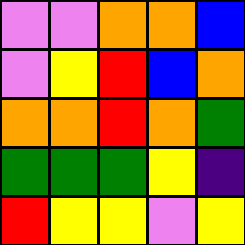[["violet", "violet", "orange", "orange", "blue"], ["violet", "yellow", "red", "blue", "orange"], ["orange", "orange", "red", "orange", "green"], ["green", "green", "green", "yellow", "indigo"], ["red", "yellow", "yellow", "violet", "yellow"]]